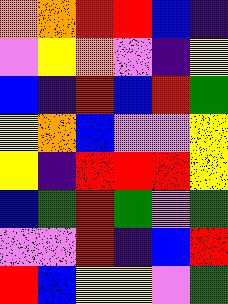[["orange", "orange", "red", "red", "blue", "indigo"], ["violet", "yellow", "orange", "violet", "indigo", "yellow"], ["blue", "indigo", "red", "blue", "red", "green"], ["yellow", "orange", "blue", "violet", "violet", "yellow"], ["yellow", "indigo", "red", "red", "red", "yellow"], ["blue", "green", "red", "green", "violet", "green"], ["violet", "violet", "red", "indigo", "blue", "red"], ["red", "blue", "yellow", "yellow", "violet", "green"]]